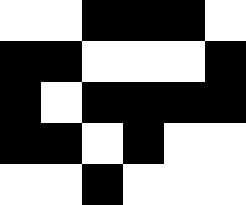[["white", "white", "black", "black", "black", "white"], ["black", "black", "white", "white", "white", "black"], ["black", "white", "black", "black", "black", "black"], ["black", "black", "white", "black", "white", "white"], ["white", "white", "black", "white", "white", "white"]]